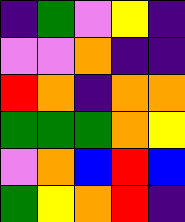[["indigo", "green", "violet", "yellow", "indigo"], ["violet", "violet", "orange", "indigo", "indigo"], ["red", "orange", "indigo", "orange", "orange"], ["green", "green", "green", "orange", "yellow"], ["violet", "orange", "blue", "red", "blue"], ["green", "yellow", "orange", "red", "indigo"]]